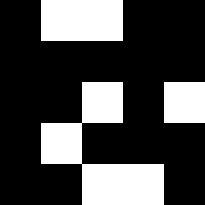[["black", "white", "white", "black", "black"], ["black", "black", "black", "black", "black"], ["black", "black", "white", "black", "white"], ["black", "white", "black", "black", "black"], ["black", "black", "white", "white", "black"]]